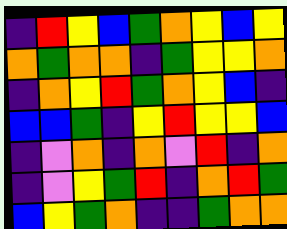[["indigo", "red", "yellow", "blue", "green", "orange", "yellow", "blue", "yellow"], ["orange", "green", "orange", "orange", "indigo", "green", "yellow", "yellow", "orange"], ["indigo", "orange", "yellow", "red", "green", "orange", "yellow", "blue", "indigo"], ["blue", "blue", "green", "indigo", "yellow", "red", "yellow", "yellow", "blue"], ["indigo", "violet", "orange", "indigo", "orange", "violet", "red", "indigo", "orange"], ["indigo", "violet", "yellow", "green", "red", "indigo", "orange", "red", "green"], ["blue", "yellow", "green", "orange", "indigo", "indigo", "green", "orange", "orange"]]